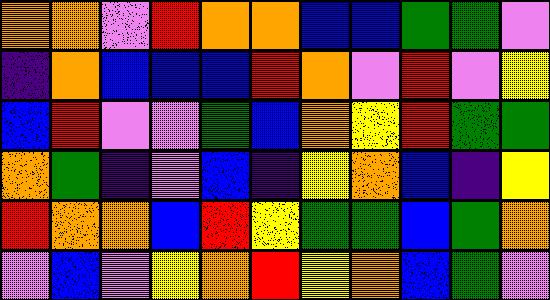[["orange", "orange", "violet", "red", "orange", "orange", "blue", "blue", "green", "green", "violet"], ["indigo", "orange", "blue", "blue", "blue", "red", "orange", "violet", "red", "violet", "yellow"], ["blue", "red", "violet", "violet", "green", "blue", "orange", "yellow", "red", "green", "green"], ["orange", "green", "indigo", "violet", "blue", "indigo", "yellow", "orange", "blue", "indigo", "yellow"], ["red", "orange", "orange", "blue", "red", "yellow", "green", "green", "blue", "green", "orange"], ["violet", "blue", "violet", "yellow", "orange", "red", "yellow", "orange", "blue", "green", "violet"]]